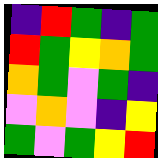[["indigo", "red", "green", "indigo", "green"], ["red", "green", "yellow", "orange", "green"], ["orange", "green", "violet", "green", "indigo"], ["violet", "orange", "violet", "indigo", "yellow"], ["green", "violet", "green", "yellow", "red"]]